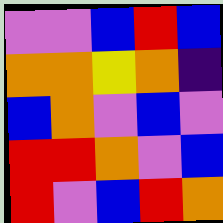[["violet", "violet", "blue", "red", "blue"], ["orange", "orange", "yellow", "orange", "indigo"], ["blue", "orange", "violet", "blue", "violet"], ["red", "red", "orange", "violet", "blue"], ["red", "violet", "blue", "red", "orange"]]